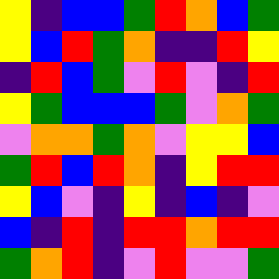[["yellow", "indigo", "blue", "blue", "green", "red", "orange", "blue", "green"], ["yellow", "blue", "red", "green", "orange", "indigo", "indigo", "red", "yellow"], ["indigo", "red", "blue", "green", "violet", "red", "violet", "indigo", "red"], ["yellow", "green", "blue", "blue", "blue", "green", "violet", "orange", "green"], ["violet", "orange", "orange", "green", "orange", "violet", "yellow", "yellow", "blue"], ["green", "red", "blue", "red", "orange", "indigo", "yellow", "red", "red"], ["yellow", "blue", "violet", "indigo", "yellow", "indigo", "blue", "indigo", "violet"], ["blue", "indigo", "red", "indigo", "red", "red", "orange", "red", "red"], ["green", "orange", "red", "indigo", "violet", "red", "violet", "violet", "green"]]